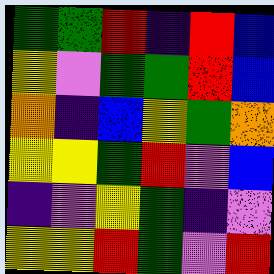[["green", "green", "red", "indigo", "red", "blue"], ["yellow", "violet", "green", "green", "red", "blue"], ["orange", "indigo", "blue", "yellow", "green", "orange"], ["yellow", "yellow", "green", "red", "violet", "blue"], ["indigo", "violet", "yellow", "green", "indigo", "violet"], ["yellow", "yellow", "red", "green", "violet", "red"]]